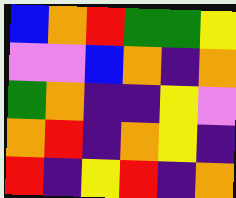[["blue", "orange", "red", "green", "green", "yellow"], ["violet", "violet", "blue", "orange", "indigo", "orange"], ["green", "orange", "indigo", "indigo", "yellow", "violet"], ["orange", "red", "indigo", "orange", "yellow", "indigo"], ["red", "indigo", "yellow", "red", "indigo", "orange"]]